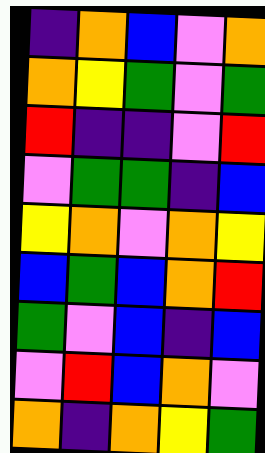[["indigo", "orange", "blue", "violet", "orange"], ["orange", "yellow", "green", "violet", "green"], ["red", "indigo", "indigo", "violet", "red"], ["violet", "green", "green", "indigo", "blue"], ["yellow", "orange", "violet", "orange", "yellow"], ["blue", "green", "blue", "orange", "red"], ["green", "violet", "blue", "indigo", "blue"], ["violet", "red", "blue", "orange", "violet"], ["orange", "indigo", "orange", "yellow", "green"]]